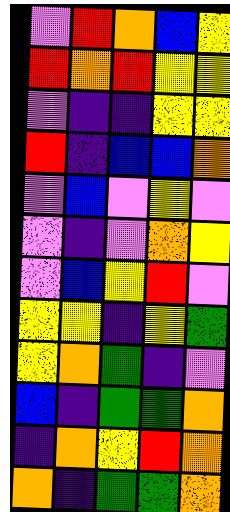[["violet", "red", "orange", "blue", "yellow"], ["red", "orange", "red", "yellow", "yellow"], ["violet", "indigo", "indigo", "yellow", "yellow"], ["red", "indigo", "blue", "blue", "orange"], ["violet", "blue", "violet", "yellow", "violet"], ["violet", "indigo", "violet", "orange", "yellow"], ["violet", "blue", "yellow", "red", "violet"], ["yellow", "yellow", "indigo", "yellow", "green"], ["yellow", "orange", "green", "indigo", "violet"], ["blue", "indigo", "green", "green", "orange"], ["indigo", "orange", "yellow", "red", "orange"], ["orange", "indigo", "green", "green", "orange"]]